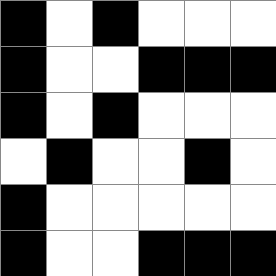[["black", "white", "black", "white", "white", "white"], ["black", "white", "white", "black", "black", "black"], ["black", "white", "black", "white", "white", "white"], ["white", "black", "white", "white", "black", "white"], ["black", "white", "white", "white", "white", "white"], ["black", "white", "white", "black", "black", "black"]]